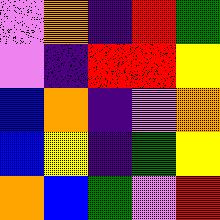[["violet", "orange", "indigo", "red", "green"], ["violet", "indigo", "red", "red", "yellow"], ["blue", "orange", "indigo", "violet", "orange"], ["blue", "yellow", "indigo", "green", "yellow"], ["orange", "blue", "green", "violet", "red"]]